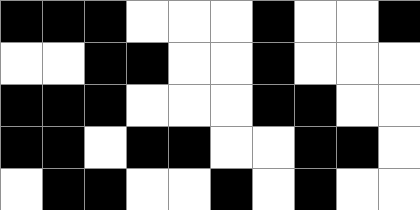[["black", "black", "black", "white", "white", "white", "black", "white", "white", "black"], ["white", "white", "black", "black", "white", "white", "black", "white", "white", "white"], ["black", "black", "black", "white", "white", "white", "black", "black", "white", "white"], ["black", "black", "white", "black", "black", "white", "white", "black", "black", "white"], ["white", "black", "black", "white", "white", "black", "white", "black", "white", "white"]]